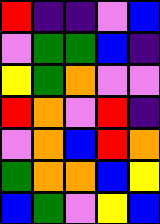[["red", "indigo", "indigo", "violet", "blue"], ["violet", "green", "green", "blue", "indigo"], ["yellow", "green", "orange", "violet", "violet"], ["red", "orange", "violet", "red", "indigo"], ["violet", "orange", "blue", "red", "orange"], ["green", "orange", "orange", "blue", "yellow"], ["blue", "green", "violet", "yellow", "blue"]]